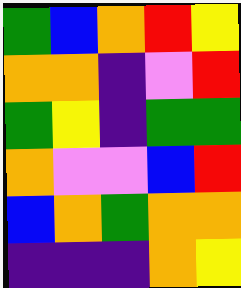[["green", "blue", "orange", "red", "yellow"], ["orange", "orange", "indigo", "violet", "red"], ["green", "yellow", "indigo", "green", "green"], ["orange", "violet", "violet", "blue", "red"], ["blue", "orange", "green", "orange", "orange"], ["indigo", "indigo", "indigo", "orange", "yellow"]]